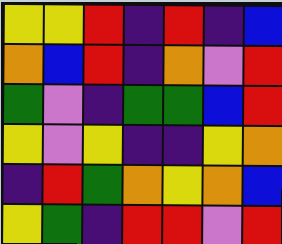[["yellow", "yellow", "red", "indigo", "red", "indigo", "blue"], ["orange", "blue", "red", "indigo", "orange", "violet", "red"], ["green", "violet", "indigo", "green", "green", "blue", "red"], ["yellow", "violet", "yellow", "indigo", "indigo", "yellow", "orange"], ["indigo", "red", "green", "orange", "yellow", "orange", "blue"], ["yellow", "green", "indigo", "red", "red", "violet", "red"]]